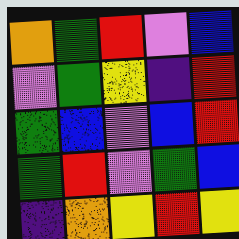[["orange", "green", "red", "violet", "blue"], ["violet", "green", "yellow", "indigo", "red"], ["green", "blue", "violet", "blue", "red"], ["green", "red", "violet", "green", "blue"], ["indigo", "orange", "yellow", "red", "yellow"]]